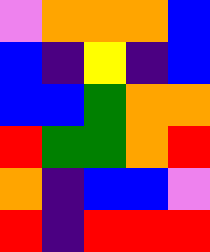[["violet", "orange", "orange", "orange", "blue"], ["blue", "indigo", "yellow", "indigo", "blue"], ["blue", "blue", "green", "orange", "orange"], ["red", "green", "green", "orange", "red"], ["orange", "indigo", "blue", "blue", "violet"], ["red", "indigo", "red", "red", "red"]]